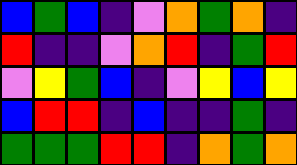[["blue", "green", "blue", "indigo", "violet", "orange", "green", "orange", "indigo"], ["red", "indigo", "indigo", "violet", "orange", "red", "indigo", "green", "red"], ["violet", "yellow", "green", "blue", "indigo", "violet", "yellow", "blue", "yellow"], ["blue", "red", "red", "indigo", "blue", "indigo", "indigo", "green", "indigo"], ["green", "green", "green", "red", "red", "indigo", "orange", "green", "orange"]]